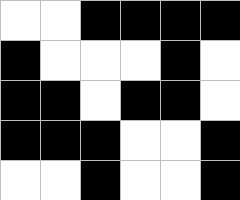[["white", "white", "black", "black", "black", "black"], ["black", "white", "white", "white", "black", "white"], ["black", "black", "white", "black", "black", "white"], ["black", "black", "black", "white", "white", "black"], ["white", "white", "black", "white", "white", "black"]]